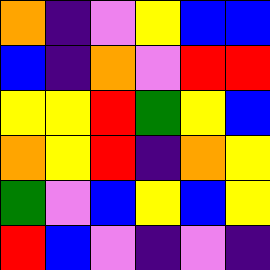[["orange", "indigo", "violet", "yellow", "blue", "blue"], ["blue", "indigo", "orange", "violet", "red", "red"], ["yellow", "yellow", "red", "green", "yellow", "blue"], ["orange", "yellow", "red", "indigo", "orange", "yellow"], ["green", "violet", "blue", "yellow", "blue", "yellow"], ["red", "blue", "violet", "indigo", "violet", "indigo"]]